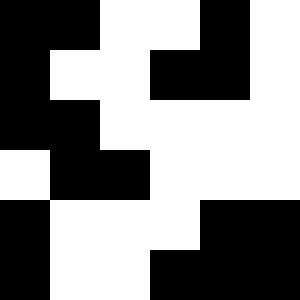[["black", "black", "white", "white", "black", "white"], ["black", "white", "white", "black", "black", "white"], ["black", "black", "white", "white", "white", "white"], ["white", "black", "black", "white", "white", "white"], ["black", "white", "white", "white", "black", "black"], ["black", "white", "white", "black", "black", "black"]]